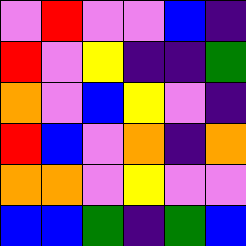[["violet", "red", "violet", "violet", "blue", "indigo"], ["red", "violet", "yellow", "indigo", "indigo", "green"], ["orange", "violet", "blue", "yellow", "violet", "indigo"], ["red", "blue", "violet", "orange", "indigo", "orange"], ["orange", "orange", "violet", "yellow", "violet", "violet"], ["blue", "blue", "green", "indigo", "green", "blue"]]